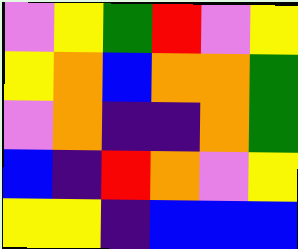[["violet", "yellow", "green", "red", "violet", "yellow"], ["yellow", "orange", "blue", "orange", "orange", "green"], ["violet", "orange", "indigo", "indigo", "orange", "green"], ["blue", "indigo", "red", "orange", "violet", "yellow"], ["yellow", "yellow", "indigo", "blue", "blue", "blue"]]